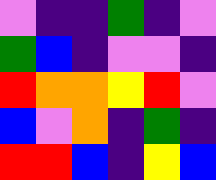[["violet", "indigo", "indigo", "green", "indigo", "violet"], ["green", "blue", "indigo", "violet", "violet", "indigo"], ["red", "orange", "orange", "yellow", "red", "violet"], ["blue", "violet", "orange", "indigo", "green", "indigo"], ["red", "red", "blue", "indigo", "yellow", "blue"]]